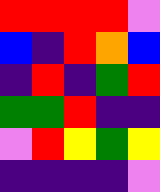[["red", "red", "red", "red", "violet"], ["blue", "indigo", "red", "orange", "blue"], ["indigo", "red", "indigo", "green", "red"], ["green", "green", "red", "indigo", "indigo"], ["violet", "red", "yellow", "green", "yellow"], ["indigo", "indigo", "indigo", "indigo", "violet"]]